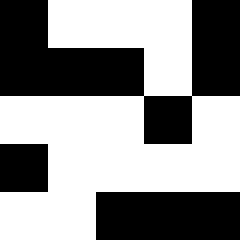[["black", "white", "white", "white", "black"], ["black", "black", "black", "white", "black"], ["white", "white", "white", "black", "white"], ["black", "white", "white", "white", "white"], ["white", "white", "black", "black", "black"]]